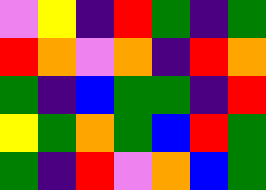[["violet", "yellow", "indigo", "red", "green", "indigo", "green"], ["red", "orange", "violet", "orange", "indigo", "red", "orange"], ["green", "indigo", "blue", "green", "green", "indigo", "red"], ["yellow", "green", "orange", "green", "blue", "red", "green"], ["green", "indigo", "red", "violet", "orange", "blue", "green"]]